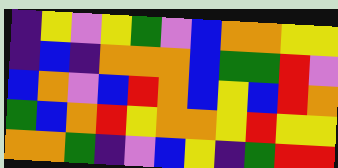[["indigo", "yellow", "violet", "yellow", "green", "violet", "blue", "orange", "orange", "yellow", "yellow"], ["indigo", "blue", "indigo", "orange", "orange", "orange", "blue", "green", "green", "red", "violet"], ["blue", "orange", "violet", "blue", "red", "orange", "blue", "yellow", "blue", "red", "orange"], ["green", "blue", "orange", "red", "yellow", "orange", "orange", "yellow", "red", "yellow", "yellow"], ["orange", "orange", "green", "indigo", "violet", "blue", "yellow", "indigo", "green", "red", "red"]]